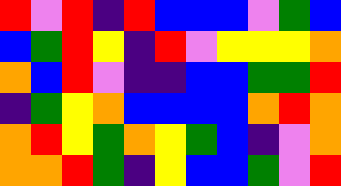[["red", "violet", "red", "indigo", "red", "blue", "blue", "blue", "violet", "green", "blue"], ["blue", "green", "red", "yellow", "indigo", "red", "violet", "yellow", "yellow", "yellow", "orange"], ["orange", "blue", "red", "violet", "indigo", "indigo", "blue", "blue", "green", "green", "red"], ["indigo", "green", "yellow", "orange", "blue", "blue", "blue", "blue", "orange", "red", "orange"], ["orange", "red", "yellow", "green", "orange", "yellow", "green", "blue", "indigo", "violet", "orange"], ["orange", "orange", "red", "green", "indigo", "yellow", "blue", "blue", "green", "violet", "red"]]